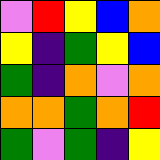[["violet", "red", "yellow", "blue", "orange"], ["yellow", "indigo", "green", "yellow", "blue"], ["green", "indigo", "orange", "violet", "orange"], ["orange", "orange", "green", "orange", "red"], ["green", "violet", "green", "indigo", "yellow"]]